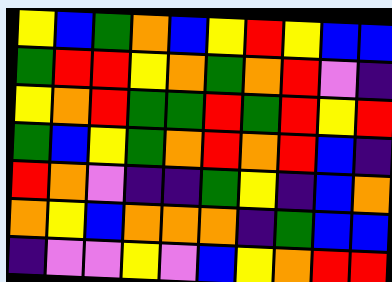[["yellow", "blue", "green", "orange", "blue", "yellow", "red", "yellow", "blue", "blue"], ["green", "red", "red", "yellow", "orange", "green", "orange", "red", "violet", "indigo"], ["yellow", "orange", "red", "green", "green", "red", "green", "red", "yellow", "red"], ["green", "blue", "yellow", "green", "orange", "red", "orange", "red", "blue", "indigo"], ["red", "orange", "violet", "indigo", "indigo", "green", "yellow", "indigo", "blue", "orange"], ["orange", "yellow", "blue", "orange", "orange", "orange", "indigo", "green", "blue", "blue"], ["indigo", "violet", "violet", "yellow", "violet", "blue", "yellow", "orange", "red", "red"]]